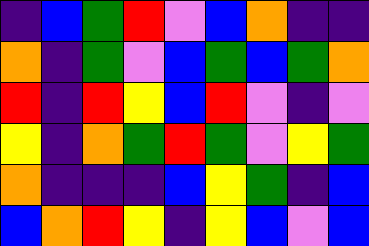[["indigo", "blue", "green", "red", "violet", "blue", "orange", "indigo", "indigo"], ["orange", "indigo", "green", "violet", "blue", "green", "blue", "green", "orange"], ["red", "indigo", "red", "yellow", "blue", "red", "violet", "indigo", "violet"], ["yellow", "indigo", "orange", "green", "red", "green", "violet", "yellow", "green"], ["orange", "indigo", "indigo", "indigo", "blue", "yellow", "green", "indigo", "blue"], ["blue", "orange", "red", "yellow", "indigo", "yellow", "blue", "violet", "blue"]]